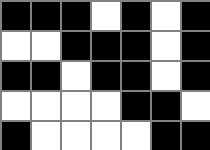[["black", "black", "black", "white", "black", "white", "black"], ["white", "white", "black", "black", "black", "white", "black"], ["black", "black", "white", "black", "black", "white", "black"], ["white", "white", "white", "white", "black", "black", "white"], ["black", "white", "white", "white", "white", "black", "black"]]